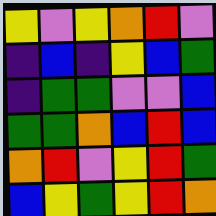[["yellow", "violet", "yellow", "orange", "red", "violet"], ["indigo", "blue", "indigo", "yellow", "blue", "green"], ["indigo", "green", "green", "violet", "violet", "blue"], ["green", "green", "orange", "blue", "red", "blue"], ["orange", "red", "violet", "yellow", "red", "green"], ["blue", "yellow", "green", "yellow", "red", "orange"]]